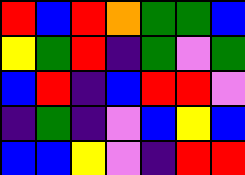[["red", "blue", "red", "orange", "green", "green", "blue"], ["yellow", "green", "red", "indigo", "green", "violet", "green"], ["blue", "red", "indigo", "blue", "red", "red", "violet"], ["indigo", "green", "indigo", "violet", "blue", "yellow", "blue"], ["blue", "blue", "yellow", "violet", "indigo", "red", "red"]]